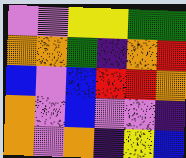[["violet", "violet", "yellow", "yellow", "green", "green"], ["orange", "orange", "green", "indigo", "orange", "red"], ["blue", "violet", "blue", "red", "red", "orange"], ["orange", "violet", "blue", "violet", "violet", "indigo"], ["orange", "violet", "orange", "indigo", "yellow", "blue"]]